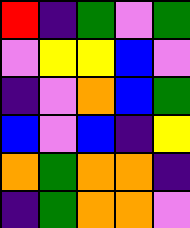[["red", "indigo", "green", "violet", "green"], ["violet", "yellow", "yellow", "blue", "violet"], ["indigo", "violet", "orange", "blue", "green"], ["blue", "violet", "blue", "indigo", "yellow"], ["orange", "green", "orange", "orange", "indigo"], ["indigo", "green", "orange", "orange", "violet"]]